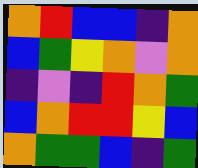[["orange", "red", "blue", "blue", "indigo", "orange"], ["blue", "green", "yellow", "orange", "violet", "orange"], ["indigo", "violet", "indigo", "red", "orange", "green"], ["blue", "orange", "red", "red", "yellow", "blue"], ["orange", "green", "green", "blue", "indigo", "green"]]